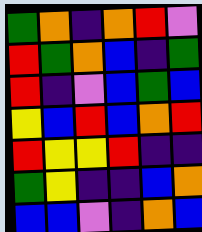[["green", "orange", "indigo", "orange", "red", "violet"], ["red", "green", "orange", "blue", "indigo", "green"], ["red", "indigo", "violet", "blue", "green", "blue"], ["yellow", "blue", "red", "blue", "orange", "red"], ["red", "yellow", "yellow", "red", "indigo", "indigo"], ["green", "yellow", "indigo", "indigo", "blue", "orange"], ["blue", "blue", "violet", "indigo", "orange", "blue"]]